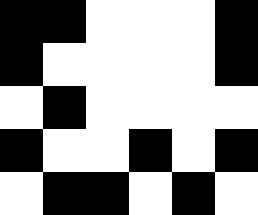[["black", "black", "white", "white", "white", "black"], ["black", "white", "white", "white", "white", "black"], ["white", "black", "white", "white", "white", "white"], ["black", "white", "white", "black", "white", "black"], ["white", "black", "black", "white", "black", "white"]]